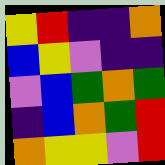[["yellow", "red", "indigo", "indigo", "orange"], ["blue", "yellow", "violet", "indigo", "indigo"], ["violet", "blue", "green", "orange", "green"], ["indigo", "blue", "orange", "green", "red"], ["orange", "yellow", "yellow", "violet", "red"]]